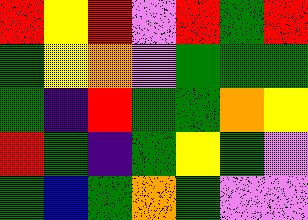[["red", "yellow", "red", "violet", "red", "green", "red"], ["green", "yellow", "orange", "violet", "green", "green", "green"], ["green", "indigo", "red", "green", "green", "orange", "yellow"], ["red", "green", "indigo", "green", "yellow", "green", "violet"], ["green", "blue", "green", "orange", "green", "violet", "violet"]]